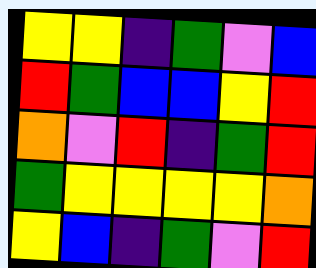[["yellow", "yellow", "indigo", "green", "violet", "blue"], ["red", "green", "blue", "blue", "yellow", "red"], ["orange", "violet", "red", "indigo", "green", "red"], ["green", "yellow", "yellow", "yellow", "yellow", "orange"], ["yellow", "blue", "indigo", "green", "violet", "red"]]